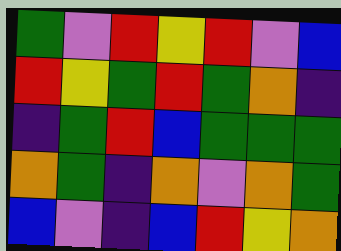[["green", "violet", "red", "yellow", "red", "violet", "blue"], ["red", "yellow", "green", "red", "green", "orange", "indigo"], ["indigo", "green", "red", "blue", "green", "green", "green"], ["orange", "green", "indigo", "orange", "violet", "orange", "green"], ["blue", "violet", "indigo", "blue", "red", "yellow", "orange"]]